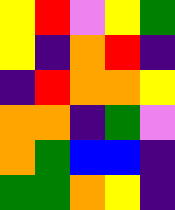[["yellow", "red", "violet", "yellow", "green"], ["yellow", "indigo", "orange", "red", "indigo"], ["indigo", "red", "orange", "orange", "yellow"], ["orange", "orange", "indigo", "green", "violet"], ["orange", "green", "blue", "blue", "indigo"], ["green", "green", "orange", "yellow", "indigo"]]